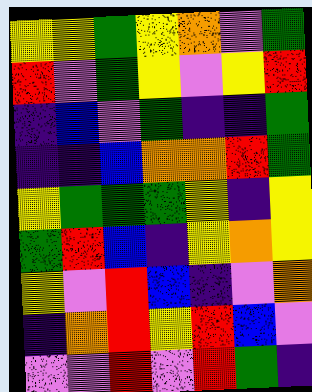[["yellow", "yellow", "green", "yellow", "orange", "violet", "green"], ["red", "violet", "green", "yellow", "violet", "yellow", "red"], ["indigo", "blue", "violet", "green", "indigo", "indigo", "green"], ["indigo", "indigo", "blue", "orange", "orange", "red", "green"], ["yellow", "green", "green", "green", "yellow", "indigo", "yellow"], ["green", "red", "blue", "indigo", "yellow", "orange", "yellow"], ["yellow", "violet", "red", "blue", "indigo", "violet", "orange"], ["indigo", "orange", "red", "yellow", "red", "blue", "violet"], ["violet", "violet", "red", "violet", "red", "green", "indigo"]]